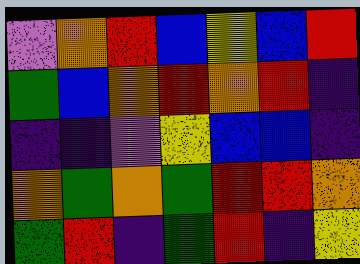[["violet", "orange", "red", "blue", "yellow", "blue", "red"], ["green", "blue", "orange", "red", "orange", "red", "indigo"], ["indigo", "indigo", "violet", "yellow", "blue", "blue", "indigo"], ["orange", "green", "orange", "green", "red", "red", "orange"], ["green", "red", "indigo", "green", "red", "indigo", "yellow"]]